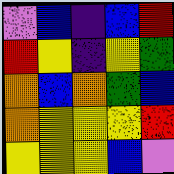[["violet", "blue", "indigo", "blue", "red"], ["red", "yellow", "indigo", "yellow", "green"], ["orange", "blue", "orange", "green", "blue"], ["orange", "yellow", "yellow", "yellow", "red"], ["yellow", "yellow", "yellow", "blue", "violet"]]